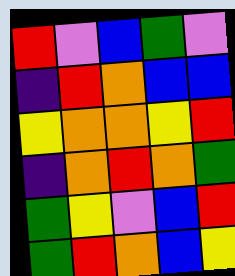[["red", "violet", "blue", "green", "violet"], ["indigo", "red", "orange", "blue", "blue"], ["yellow", "orange", "orange", "yellow", "red"], ["indigo", "orange", "red", "orange", "green"], ["green", "yellow", "violet", "blue", "red"], ["green", "red", "orange", "blue", "yellow"]]